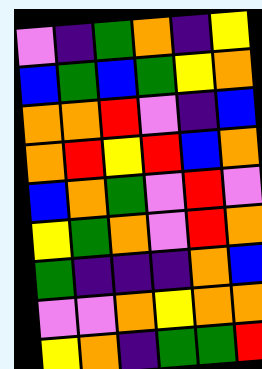[["violet", "indigo", "green", "orange", "indigo", "yellow"], ["blue", "green", "blue", "green", "yellow", "orange"], ["orange", "orange", "red", "violet", "indigo", "blue"], ["orange", "red", "yellow", "red", "blue", "orange"], ["blue", "orange", "green", "violet", "red", "violet"], ["yellow", "green", "orange", "violet", "red", "orange"], ["green", "indigo", "indigo", "indigo", "orange", "blue"], ["violet", "violet", "orange", "yellow", "orange", "orange"], ["yellow", "orange", "indigo", "green", "green", "red"]]